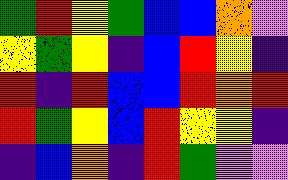[["green", "red", "yellow", "green", "blue", "blue", "orange", "violet"], ["yellow", "green", "yellow", "indigo", "blue", "red", "yellow", "indigo"], ["red", "indigo", "red", "blue", "blue", "red", "orange", "red"], ["red", "green", "yellow", "blue", "red", "yellow", "yellow", "indigo"], ["indigo", "blue", "orange", "indigo", "red", "green", "violet", "violet"]]